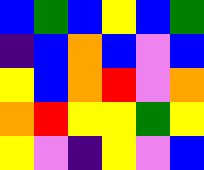[["blue", "green", "blue", "yellow", "blue", "green"], ["indigo", "blue", "orange", "blue", "violet", "blue"], ["yellow", "blue", "orange", "red", "violet", "orange"], ["orange", "red", "yellow", "yellow", "green", "yellow"], ["yellow", "violet", "indigo", "yellow", "violet", "blue"]]